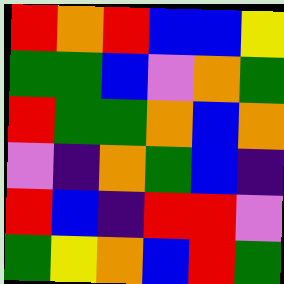[["red", "orange", "red", "blue", "blue", "yellow"], ["green", "green", "blue", "violet", "orange", "green"], ["red", "green", "green", "orange", "blue", "orange"], ["violet", "indigo", "orange", "green", "blue", "indigo"], ["red", "blue", "indigo", "red", "red", "violet"], ["green", "yellow", "orange", "blue", "red", "green"]]